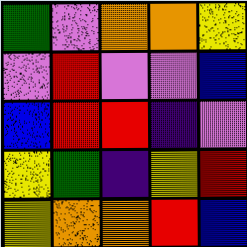[["green", "violet", "orange", "orange", "yellow"], ["violet", "red", "violet", "violet", "blue"], ["blue", "red", "red", "indigo", "violet"], ["yellow", "green", "indigo", "yellow", "red"], ["yellow", "orange", "orange", "red", "blue"]]